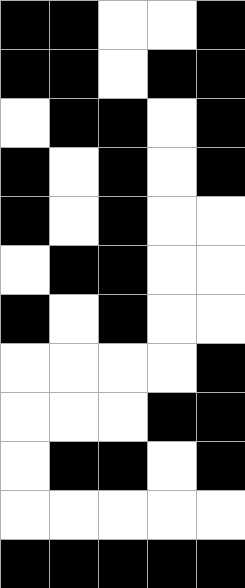[["black", "black", "white", "white", "black"], ["black", "black", "white", "black", "black"], ["white", "black", "black", "white", "black"], ["black", "white", "black", "white", "black"], ["black", "white", "black", "white", "white"], ["white", "black", "black", "white", "white"], ["black", "white", "black", "white", "white"], ["white", "white", "white", "white", "black"], ["white", "white", "white", "black", "black"], ["white", "black", "black", "white", "black"], ["white", "white", "white", "white", "white"], ["black", "black", "black", "black", "black"]]